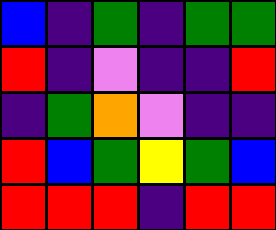[["blue", "indigo", "green", "indigo", "green", "green"], ["red", "indigo", "violet", "indigo", "indigo", "red"], ["indigo", "green", "orange", "violet", "indigo", "indigo"], ["red", "blue", "green", "yellow", "green", "blue"], ["red", "red", "red", "indigo", "red", "red"]]